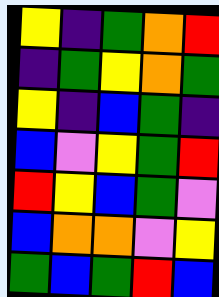[["yellow", "indigo", "green", "orange", "red"], ["indigo", "green", "yellow", "orange", "green"], ["yellow", "indigo", "blue", "green", "indigo"], ["blue", "violet", "yellow", "green", "red"], ["red", "yellow", "blue", "green", "violet"], ["blue", "orange", "orange", "violet", "yellow"], ["green", "blue", "green", "red", "blue"]]